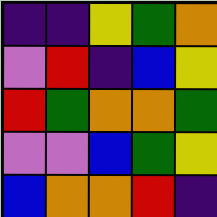[["indigo", "indigo", "yellow", "green", "orange"], ["violet", "red", "indigo", "blue", "yellow"], ["red", "green", "orange", "orange", "green"], ["violet", "violet", "blue", "green", "yellow"], ["blue", "orange", "orange", "red", "indigo"]]